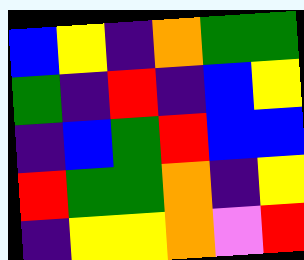[["blue", "yellow", "indigo", "orange", "green", "green"], ["green", "indigo", "red", "indigo", "blue", "yellow"], ["indigo", "blue", "green", "red", "blue", "blue"], ["red", "green", "green", "orange", "indigo", "yellow"], ["indigo", "yellow", "yellow", "orange", "violet", "red"]]